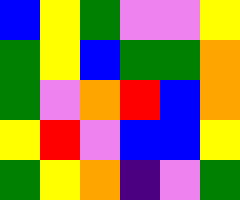[["blue", "yellow", "green", "violet", "violet", "yellow"], ["green", "yellow", "blue", "green", "green", "orange"], ["green", "violet", "orange", "red", "blue", "orange"], ["yellow", "red", "violet", "blue", "blue", "yellow"], ["green", "yellow", "orange", "indigo", "violet", "green"]]